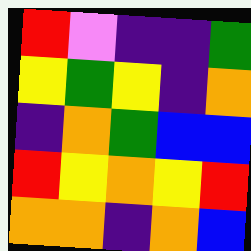[["red", "violet", "indigo", "indigo", "green"], ["yellow", "green", "yellow", "indigo", "orange"], ["indigo", "orange", "green", "blue", "blue"], ["red", "yellow", "orange", "yellow", "red"], ["orange", "orange", "indigo", "orange", "blue"]]